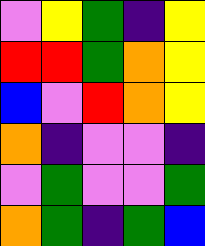[["violet", "yellow", "green", "indigo", "yellow"], ["red", "red", "green", "orange", "yellow"], ["blue", "violet", "red", "orange", "yellow"], ["orange", "indigo", "violet", "violet", "indigo"], ["violet", "green", "violet", "violet", "green"], ["orange", "green", "indigo", "green", "blue"]]